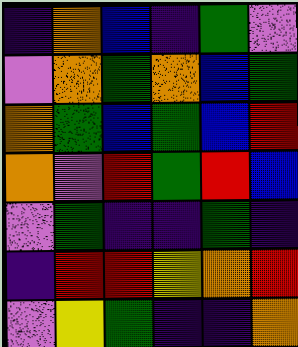[["indigo", "orange", "blue", "indigo", "green", "violet"], ["violet", "orange", "green", "orange", "blue", "green"], ["orange", "green", "blue", "green", "blue", "red"], ["orange", "violet", "red", "green", "red", "blue"], ["violet", "green", "indigo", "indigo", "green", "indigo"], ["indigo", "red", "red", "yellow", "orange", "red"], ["violet", "yellow", "green", "indigo", "indigo", "orange"]]